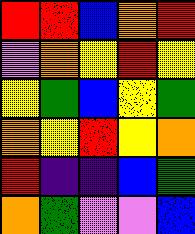[["red", "red", "blue", "orange", "red"], ["violet", "orange", "yellow", "red", "yellow"], ["yellow", "green", "blue", "yellow", "green"], ["orange", "yellow", "red", "yellow", "orange"], ["red", "indigo", "indigo", "blue", "green"], ["orange", "green", "violet", "violet", "blue"]]